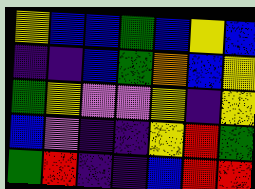[["yellow", "blue", "blue", "green", "blue", "yellow", "blue"], ["indigo", "indigo", "blue", "green", "orange", "blue", "yellow"], ["green", "yellow", "violet", "violet", "yellow", "indigo", "yellow"], ["blue", "violet", "indigo", "indigo", "yellow", "red", "green"], ["green", "red", "indigo", "indigo", "blue", "red", "red"]]